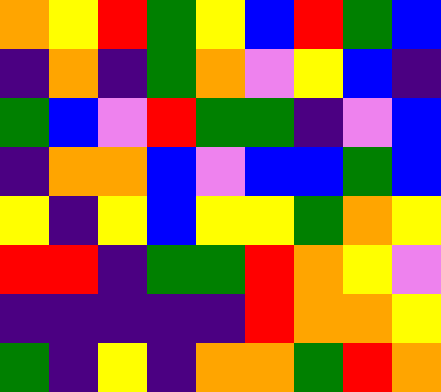[["orange", "yellow", "red", "green", "yellow", "blue", "red", "green", "blue"], ["indigo", "orange", "indigo", "green", "orange", "violet", "yellow", "blue", "indigo"], ["green", "blue", "violet", "red", "green", "green", "indigo", "violet", "blue"], ["indigo", "orange", "orange", "blue", "violet", "blue", "blue", "green", "blue"], ["yellow", "indigo", "yellow", "blue", "yellow", "yellow", "green", "orange", "yellow"], ["red", "red", "indigo", "green", "green", "red", "orange", "yellow", "violet"], ["indigo", "indigo", "indigo", "indigo", "indigo", "red", "orange", "orange", "yellow"], ["green", "indigo", "yellow", "indigo", "orange", "orange", "green", "red", "orange"]]